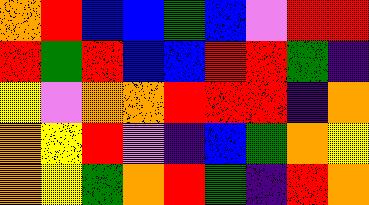[["orange", "red", "blue", "blue", "green", "blue", "violet", "red", "red"], ["red", "green", "red", "blue", "blue", "red", "red", "green", "indigo"], ["yellow", "violet", "orange", "orange", "red", "red", "red", "indigo", "orange"], ["orange", "yellow", "red", "violet", "indigo", "blue", "green", "orange", "yellow"], ["orange", "yellow", "green", "orange", "red", "green", "indigo", "red", "orange"]]